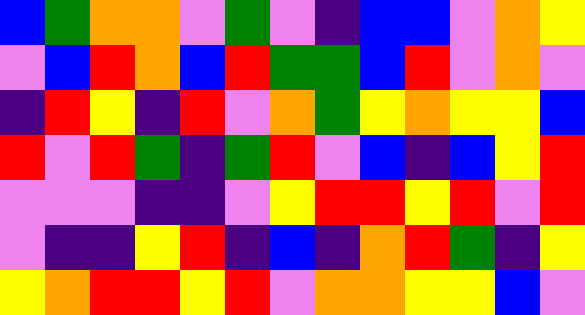[["blue", "green", "orange", "orange", "violet", "green", "violet", "indigo", "blue", "blue", "violet", "orange", "yellow"], ["violet", "blue", "red", "orange", "blue", "red", "green", "green", "blue", "red", "violet", "orange", "violet"], ["indigo", "red", "yellow", "indigo", "red", "violet", "orange", "green", "yellow", "orange", "yellow", "yellow", "blue"], ["red", "violet", "red", "green", "indigo", "green", "red", "violet", "blue", "indigo", "blue", "yellow", "red"], ["violet", "violet", "violet", "indigo", "indigo", "violet", "yellow", "red", "red", "yellow", "red", "violet", "red"], ["violet", "indigo", "indigo", "yellow", "red", "indigo", "blue", "indigo", "orange", "red", "green", "indigo", "yellow"], ["yellow", "orange", "red", "red", "yellow", "red", "violet", "orange", "orange", "yellow", "yellow", "blue", "violet"]]